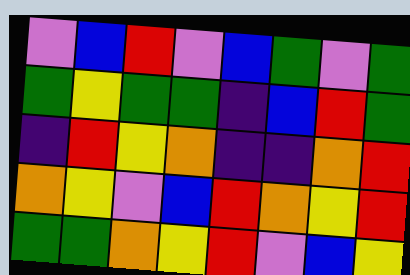[["violet", "blue", "red", "violet", "blue", "green", "violet", "green"], ["green", "yellow", "green", "green", "indigo", "blue", "red", "green"], ["indigo", "red", "yellow", "orange", "indigo", "indigo", "orange", "red"], ["orange", "yellow", "violet", "blue", "red", "orange", "yellow", "red"], ["green", "green", "orange", "yellow", "red", "violet", "blue", "yellow"]]